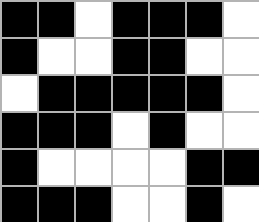[["black", "black", "white", "black", "black", "black", "white"], ["black", "white", "white", "black", "black", "white", "white"], ["white", "black", "black", "black", "black", "black", "white"], ["black", "black", "black", "white", "black", "white", "white"], ["black", "white", "white", "white", "white", "black", "black"], ["black", "black", "black", "white", "white", "black", "white"]]